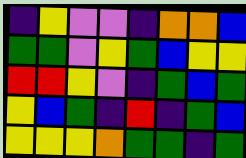[["indigo", "yellow", "violet", "violet", "indigo", "orange", "orange", "blue"], ["green", "green", "violet", "yellow", "green", "blue", "yellow", "yellow"], ["red", "red", "yellow", "violet", "indigo", "green", "blue", "green"], ["yellow", "blue", "green", "indigo", "red", "indigo", "green", "blue"], ["yellow", "yellow", "yellow", "orange", "green", "green", "indigo", "green"]]